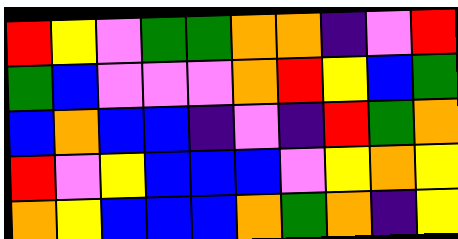[["red", "yellow", "violet", "green", "green", "orange", "orange", "indigo", "violet", "red"], ["green", "blue", "violet", "violet", "violet", "orange", "red", "yellow", "blue", "green"], ["blue", "orange", "blue", "blue", "indigo", "violet", "indigo", "red", "green", "orange"], ["red", "violet", "yellow", "blue", "blue", "blue", "violet", "yellow", "orange", "yellow"], ["orange", "yellow", "blue", "blue", "blue", "orange", "green", "orange", "indigo", "yellow"]]